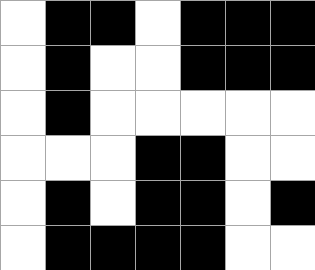[["white", "black", "black", "white", "black", "black", "black"], ["white", "black", "white", "white", "black", "black", "black"], ["white", "black", "white", "white", "white", "white", "white"], ["white", "white", "white", "black", "black", "white", "white"], ["white", "black", "white", "black", "black", "white", "black"], ["white", "black", "black", "black", "black", "white", "white"]]